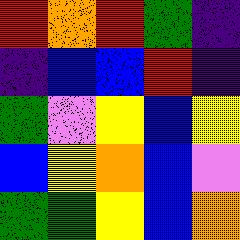[["red", "orange", "red", "green", "indigo"], ["indigo", "blue", "blue", "red", "indigo"], ["green", "violet", "yellow", "blue", "yellow"], ["blue", "yellow", "orange", "blue", "violet"], ["green", "green", "yellow", "blue", "orange"]]